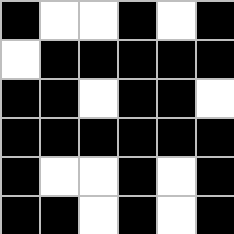[["black", "white", "white", "black", "white", "black"], ["white", "black", "black", "black", "black", "black"], ["black", "black", "white", "black", "black", "white"], ["black", "black", "black", "black", "black", "black"], ["black", "white", "white", "black", "white", "black"], ["black", "black", "white", "black", "white", "black"]]